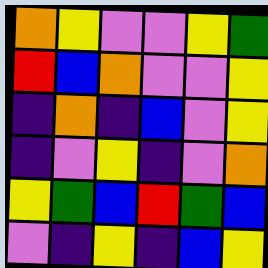[["orange", "yellow", "violet", "violet", "yellow", "green"], ["red", "blue", "orange", "violet", "violet", "yellow"], ["indigo", "orange", "indigo", "blue", "violet", "yellow"], ["indigo", "violet", "yellow", "indigo", "violet", "orange"], ["yellow", "green", "blue", "red", "green", "blue"], ["violet", "indigo", "yellow", "indigo", "blue", "yellow"]]